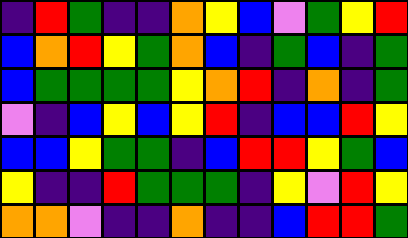[["indigo", "red", "green", "indigo", "indigo", "orange", "yellow", "blue", "violet", "green", "yellow", "red"], ["blue", "orange", "red", "yellow", "green", "orange", "blue", "indigo", "green", "blue", "indigo", "green"], ["blue", "green", "green", "green", "green", "yellow", "orange", "red", "indigo", "orange", "indigo", "green"], ["violet", "indigo", "blue", "yellow", "blue", "yellow", "red", "indigo", "blue", "blue", "red", "yellow"], ["blue", "blue", "yellow", "green", "green", "indigo", "blue", "red", "red", "yellow", "green", "blue"], ["yellow", "indigo", "indigo", "red", "green", "green", "green", "indigo", "yellow", "violet", "red", "yellow"], ["orange", "orange", "violet", "indigo", "indigo", "orange", "indigo", "indigo", "blue", "red", "red", "green"]]